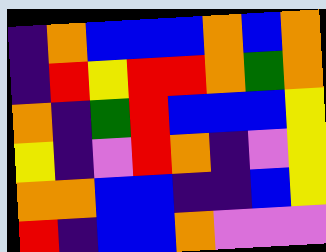[["indigo", "orange", "blue", "blue", "blue", "orange", "blue", "orange"], ["indigo", "red", "yellow", "red", "red", "orange", "green", "orange"], ["orange", "indigo", "green", "red", "blue", "blue", "blue", "yellow"], ["yellow", "indigo", "violet", "red", "orange", "indigo", "violet", "yellow"], ["orange", "orange", "blue", "blue", "indigo", "indigo", "blue", "yellow"], ["red", "indigo", "blue", "blue", "orange", "violet", "violet", "violet"]]